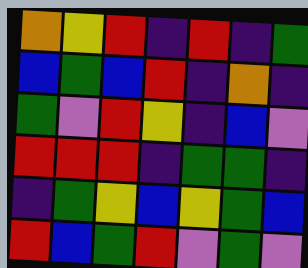[["orange", "yellow", "red", "indigo", "red", "indigo", "green"], ["blue", "green", "blue", "red", "indigo", "orange", "indigo"], ["green", "violet", "red", "yellow", "indigo", "blue", "violet"], ["red", "red", "red", "indigo", "green", "green", "indigo"], ["indigo", "green", "yellow", "blue", "yellow", "green", "blue"], ["red", "blue", "green", "red", "violet", "green", "violet"]]